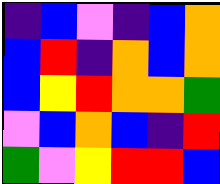[["indigo", "blue", "violet", "indigo", "blue", "orange"], ["blue", "red", "indigo", "orange", "blue", "orange"], ["blue", "yellow", "red", "orange", "orange", "green"], ["violet", "blue", "orange", "blue", "indigo", "red"], ["green", "violet", "yellow", "red", "red", "blue"]]